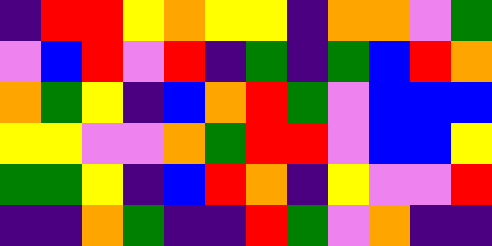[["indigo", "red", "red", "yellow", "orange", "yellow", "yellow", "indigo", "orange", "orange", "violet", "green"], ["violet", "blue", "red", "violet", "red", "indigo", "green", "indigo", "green", "blue", "red", "orange"], ["orange", "green", "yellow", "indigo", "blue", "orange", "red", "green", "violet", "blue", "blue", "blue"], ["yellow", "yellow", "violet", "violet", "orange", "green", "red", "red", "violet", "blue", "blue", "yellow"], ["green", "green", "yellow", "indigo", "blue", "red", "orange", "indigo", "yellow", "violet", "violet", "red"], ["indigo", "indigo", "orange", "green", "indigo", "indigo", "red", "green", "violet", "orange", "indigo", "indigo"]]